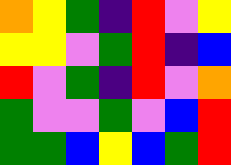[["orange", "yellow", "green", "indigo", "red", "violet", "yellow"], ["yellow", "yellow", "violet", "green", "red", "indigo", "blue"], ["red", "violet", "green", "indigo", "red", "violet", "orange"], ["green", "violet", "violet", "green", "violet", "blue", "red"], ["green", "green", "blue", "yellow", "blue", "green", "red"]]